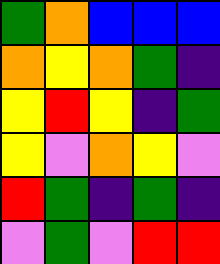[["green", "orange", "blue", "blue", "blue"], ["orange", "yellow", "orange", "green", "indigo"], ["yellow", "red", "yellow", "indigo", "green"], ["yellow", "violet", "orange", "yellow", "violet"], ["red", "green", "indigo", "green", "indigo"], ["violet", "green", "violet", "red", "red"]]